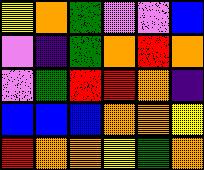[["yellow", "orange", "green", "violet", "violet", "blue"], ["violet", "indigo", "green", "orange", "red", "orange"], ["violet", "green", "red", "red", "orange", "indigo"], ["blue", "blue", "blue", "orange", "orange", "yellow"], ["red", "orange", "orange", "yellow", "green", "orange"]]